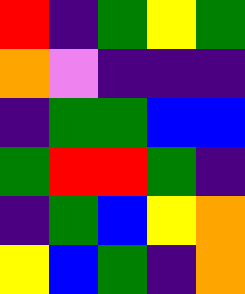[["red", "indigo", "green", "yellow", "green"], ["orange", "violet", "indigo", "indigo", "indigo"], ["indigo", "green", "green", "blue", "blue"], ["green", "red", "red", "green", "indigo"], ["indigo", "green", "blue", "yellow", "orange"], ["yellow", "blue", "green", "indigo", "orange"]]